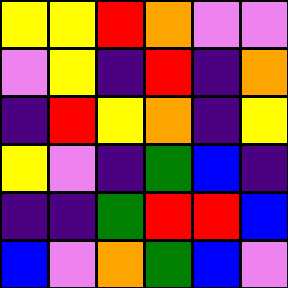[["yellow", "yellow", "red", "orange", "violet", "violet"], ["violet", "yellow", "indigo", "red", "indigo", "orange"], ["indigo", "red", "yellow", "orange", "indigo", "yellow"], ["yellow", "violet", "indigo", "green", "blue", "indigo"], ["indigo", "indigo", "green", "red", "red", "blue"], ["blue", "violet", "orange", "green", "blue", "violet"]]